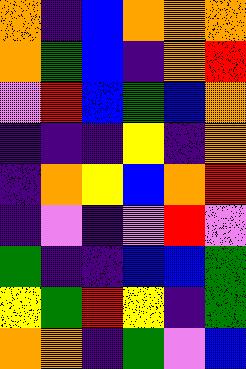[["orange", "indigo", "blue", "orange", "orange", "orange"], ["orange", "green", "blue", "indigo", "orange", "red"], ["violet", "red", "blue", "green", "blue", "orange"], ["indigo", "indigo", "indigo", "yellow", "indigo", "orange"], ["indigo", "orange", "yellow", "blue", "orange", "red"], ["indigo", "violet", "indigo", "violet", "red", "violet"], ["green", "indigo", "indigo", "blue", "blue", "green"], ["yellow", "green", "red", "yellow", "indigo", "green"], ["orange", "orange", "indigo", "green", "violet", "blue"]]